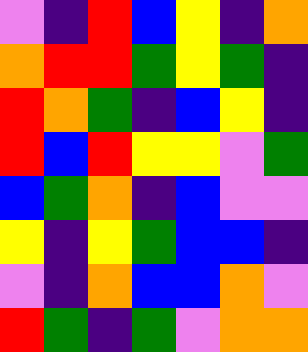[["violet", "indigo", "red", "blue", "yellow", "indigo", "orange"], ["orange", "red", "red", "green", "yellow", "green", "indigo"], ["red", "orange", "green", "indigo", "blue", "yellow", "indigo"], ["red", "blue", "red", "yellow", "yellow", "violet", "green"], ["blue", "green", "orange", "indigo", "blue", "violet", "violet"], ["yellow", "indigo", "yellow", "green", "blue", "blue", "indigo"], ["violet", "indigo", "orange", "blue", "blue", "orange", "violet"], ["red", "green", "indigo", "green", "violet", "orange", "orange"]]